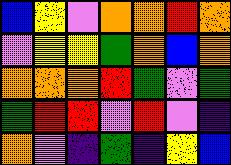[["blue", "yellow", "violet", "orange", "orange", "red", "orange"], ["violet", "yellow", "yellow", "green", "orange", "blue", "orange"], ["orange", "orange", "orange", "red", "green", "violet", "green"], ["green", "red", "red", "violet", "red", "violet", "indigo"], ["orange", "violet", "indigo", "green", "indigo", "yellow", "blue"]]